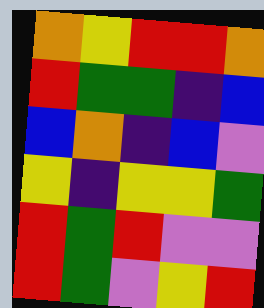[["orange", "yellow", "red", "red", "orange"], ["red", "green", "green", "indigo", "blue"], ["blue", "orange", "indigo", "blue", "violet"], ["yellow", "indigo", "yellow", "yellow", "green"], ["red", "green", "red", "violet", "violet"], ["red", "green", "violet", "yellow", "red"]]